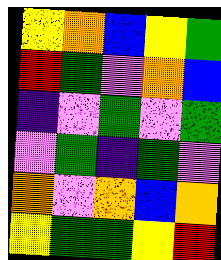[["yellow", "orange", "blue", "yellow", "green"], ["red", "green", "violet", "orange", "blue"], ["indigo", "violet", "green", "violet", "green"], ["violet", "green", "indigo", "green", "violet"], ["orange", "violet", "orange", "blue", "orange"], ["yellow", "green", "green", "yellow", "red"]]